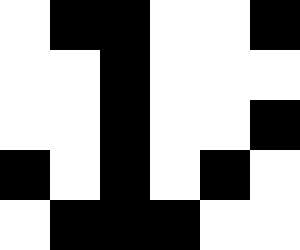[["white", "black", "black", "white", "white", "black"], ["white", "white", "black", "white", "white", "white"], ["white", "white", "black", "white", "white", "black"], ["black", "white", "black", "white", "black", "white"], ["white", "black", "black", "black", "white", "white"]]